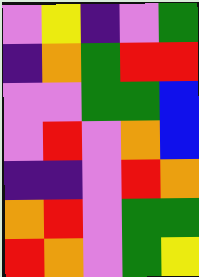[["violet", "yellow", "indigo", "violet", "green"], ["indigo", "orange", "green", "red", "red"], ["violet", "violet", "green", "green", "blue"], ["violet", "red", "violet", "orange", "blue"], ["indigo", "indigo", "violet", "red", "orange"], ["orange", "red", "violet", "green", "green"], ["red", "orange", "violet", "green", "yellow"]]